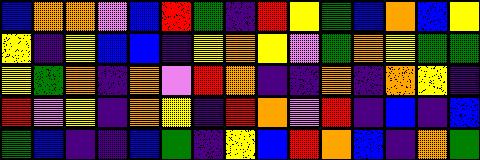[["blue", "orange", "orange", "violet", "blue", "red", "green", "indigo", "red", "yellow", "green", "blue", "orange", "blue", "yellow"], ["yellow", "indigo", "yellow", "blue", "blue", "indigo", "yellow", "orange", "yellow", "violet", "green", "orange", "yellow", "green", "green"], ["yellow", "green", "orange", "indigo", "orange", "violet", "red", "orange", "indigo", "indigo", "orange", "indigo", "orange", "yellow", "indigo"], ["red", "violet", "yellow", "indigo", "orange", "yellow", "indigo", "red", "orange", "violet", "red", "indigo", "blue", "indigo", "blue"], ["green", "blue", "indigo", "indigo", "blue", "green", "indigo", "yellow", "blue", "red", "orange", "blue", "indigo", "orange", "green"]]